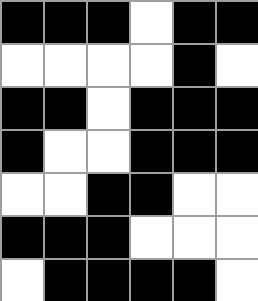[["black", "black", "black", "white", "black", "black"], ["white", "white", "white", "white", "black", "white"], ["black", "black", "white", "black", "black", "black"], ["black", "white", "white", "black", "black", "black"], ["white", "white", "black", "black", "white", "white"], ["black", "black", "black", "white", "white", "white"], ["white", "black", "black", "black", "black", "white"]]